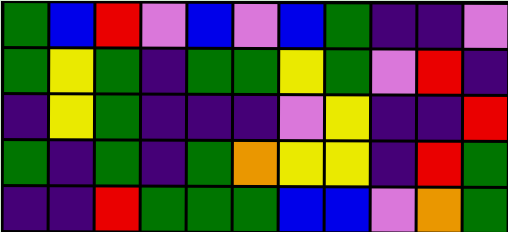[["green", "blue", "red", "violet", "blue", "violet", "blue", "green", "indigo", "indigo", "violet"], ["green", "yellow", "green", "indigo", "green", "green", "yellow", "green", "violet", "red", "indigo"], ["indigo", "yellow", "green", "indigo", "indigo", "indigo", "violet", "yellow", "indigo", "indigo", "red"], ["green", "indigo", "green", "indigo", "green", "orange", "yellow", "yellow", "indigo", "red", "green"], ["indigo", "indigo", "red", "green", "green", "green", "blue", "blue", "violet", "orange", "green"]]